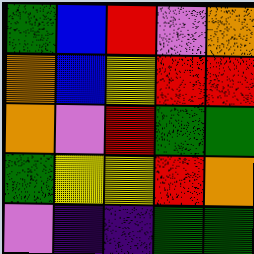[["green", "blue", "red", "violet", "orange"], ["orange", "blue", "yellow", "red", "red"], ["orange", "violet", "red", "green", "green"], ["green", "yellow", "yellow", "red", "orange"], ["violet", "indigo", "indigo", "green", "green"]]